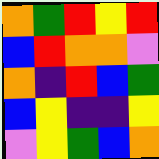[["orange", "green", "red", "yellow", "red"], ["blue", "red", "orange", "orange", "violet"], ["orange", "indigo", "red", "blue", "green"], ["blue", "yellow", "indigo", "indigo", "yellow"], ["violet", "yellow", "green", "blue", "orange"]]